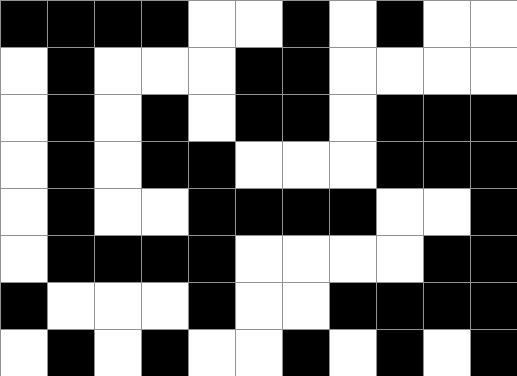[["black", "black", "black", "black", "white", "white", "black", "white", "black", "white", "white"], ["white", "black", "white", "white", "white", "black", "black", "white", "white", "white", "white"], ["white", "black", "white", "black", "white", "black", "black", "white", "black", "black", "black"], ["white", "black", "white", "black", "black", "white", "white", "white", "black", "black", "black"], ["white", "black", "white", "white", "black", "black", "black", "black", "white", "white", "black"], ["white", "black", "black", "black", "black", "white", "white", "white", "white", "black", "black"], ["black", "white", "white", "white", "black", "white", "white", "black", "black", "black", "black"], ["white", "black", "white", "black", "white", "white", "black", "white", "black", "white", "black"]]